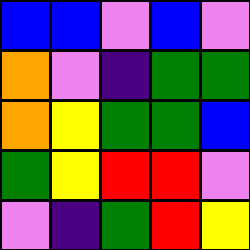[["blue", "blue", "violet", "blue", "violet"], ["orange", "violet", "indigo", "green", "green"], ["orange", "yellow", "green", "green", "blue"], ["green", "yellow", "red", "red", "violet"], ["violet", "indigo", "green", "red", "yellow"]]